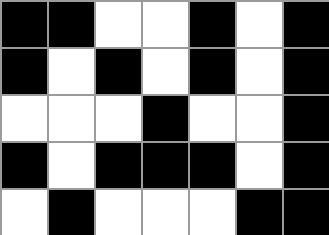[["black", "black", "white", "white", "black", "white", "black"], ["black", "white", "black", "white", "black", "white", "black"], ["white", "white", "white", "black", "white", "white", "black"], ["black", "white", "black", "black", "black", "white", "black"], ["white", "black", "white", "white", "white", "black", "black"]]